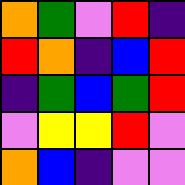[["orange", "green", "violet", "red", "indigo"], ["red", "orange", "indigo", "blue", "red"], ["indigo", "green", "blue", "green", "red"], ["violet", "yellow", "yellow", "red", "violet"], ["orange", "blue", "indigo", "violet", "violet"]]